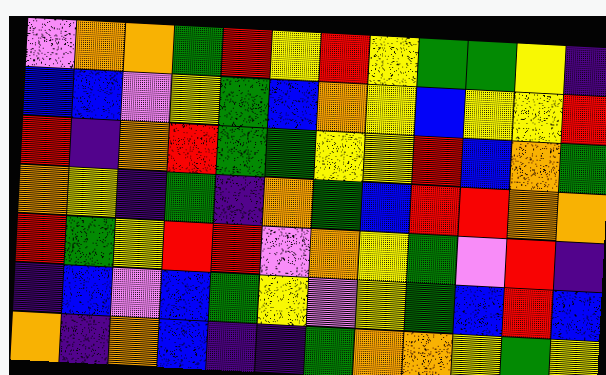[["violet", "orange", "orange", "green", "red", "yellow", "red", "yellow", "green", "green", "yellow", "indigo"], ["blue", "blue", "violet", "yellow", "green", "blue", "orange", "yellow", "blue", "yellow", "yellow", "red"], ["red", "indigo", "orange", "red", "green", "green", "yellow", "yellow", "red", "blue", "orange", "green"], ["orange", "yellow", "indigo", "green", "indigo", "orange", "green", "blue", "red", "red", "orange", "orange"], ["red", "green", "yellow", "red", "red", "violet", "orange", "yellow", "green", "violet", "red", "indigo"], ["indigo", "blue", "violet", "blue", "green", "yellow", "violet", "yellow", "green", "blue", "red", "blue"], ["orange", "indigo", "orange", "blue", "indigo", "indigo", "green", "orange", "orange", "yellow", "green", "yellow"]]